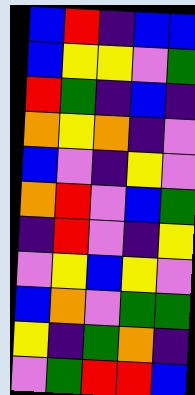[["blue", "red", "indigo", "blue", "blue"], ["blue", "yellow", "yellow", "violet", "green"], ["red", "green", "indigo", "blue", "indigo"], ["orange", "yellow", "orange", "indigo", "violet"], ["blue", "violet", "indigo", "yellow", "violet"], ["orange", "red", "violet", "blue", "green"], ["indigo", "red", "violet", "indigo", "yellow"], ["violet", "yellow", "blue", "yellow", "violet"], ["blue", "orange", "violet", "green", "green"], ["yellow", "indigo", "green", "orange", "indigo"], ["violet", "green", "red", "red", "blue"]]